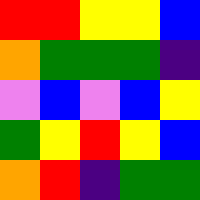[["red", "red", "yellow", "yellow", "blue"], ["orange", "green", "green", "green", "indigo"], ["violet", "blue", "violet", "blue", "yellow"], ["green", "yellow", "red", "yellow", "blue"], ["orange", "red", "indigo", "green", "green"]]